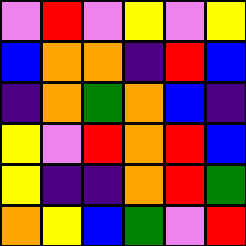[["violet", "red", "violet", "yellow", "violet", "yellow"], ["blue", "orange", "orange", "indigo", "red", "blue"], ["indigo", "orange", "green", "orange", "blue", "indigo"], ["yellow", "violet", "red", "orange", "red", "blue"], ["yellow", "indigo", "indigo", "orange", "red", "green"], ["orange", "yellow", "blue", "green", "violet", "red"]]